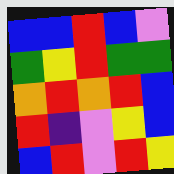[["blue", "blue", "red", "blue", "violet"], ["green", "yellow", "red", "green", "green"], ["orange", "red", "orange", "red", "blue"], ["red", "indigo", "violet", "yellow", "blue"], ["blue", "red", "violet", "red", "yellow"]]